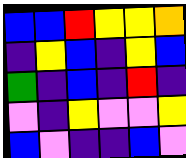[["blue", "blue", "red", "yellow", "yellow", "orange"], ["indigo", "yellow", "blue", "indigo", "yellow", "blue"], ["green", "indigo", "blue", "indigo", "red", "indigo"], ["violet", "indigo", "yellow", "violet", "violet", "yellow"], ["blue", "violet", "indigo", "indigo", "blue", "violet"]]